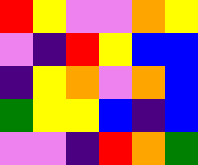[["red", "yellow", "violet", "violet", "orange", "yellow"], ["violet", "indigo", "red", "yellow", "blue", "blue"], ["indigo", "yellow", "orange", "violet", "orange", "blue"], ["green", "yellow", "yellow", "blue", "indigo", "blue"], ["violet", "violet", "indigo", "red", "orange", "green"]]